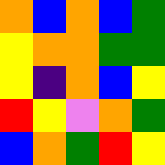[["orange", "blue", "orange", "blue", "green"], ["yellow", "orange", "orange", "green", "green"], ["yellow", "indigo", "orange", "blue", "yellow"], ["red", "yellow", "violet", "orange", "green"], ["blue", "orange", "green", "red", "yellow"]]